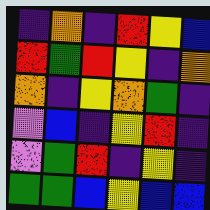[["indigo", "orange", "indigo", "red", "yellow", "blue"], ["red", "green", "red", "yellow", "indigo", "orange"], ["orange", "indigo", "yellow", "orange", "green", "indigo"], ["violet", "blue", "indigo", "yellow", "red", "indigo"], ["violet", "green", "red", "indigo", "yellow", "indigo"], ["green", "green", "blue", "yellow", "blue", "blue"]]